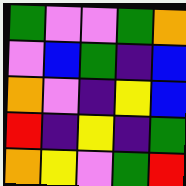[["green", "violet", "violet", "green", "orange"], ["violet", "blue", "green", "indigo", "blue"], ["orange", "violet", "indigo", "yellow", "blue"], ["red", "indigo", "yellow", "indigo", "green"], ["orange", "yellow", "violet", "green", "red"]]